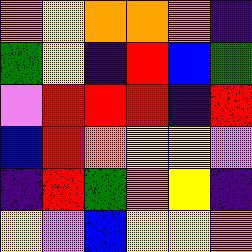[["orange", "yellow", "orange", "orange", "orange", "indigo"], ["green", "yellow", "indigo", "red", "blue", "green"], ["violet", "red", "red", "red", "indigo", "red"], ["blue", "red", "orange", "yellow", "yellow", "violet"], ["indigo", "red", "green", "orange", "yellow", "indigo"], ["yellow", "violet", "blue", "yellow", "yellow", "orange"]]